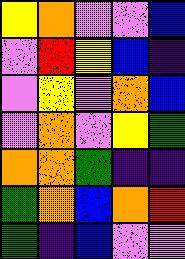[["yellow", "orange", "violet", "violet", "blue"], ["violet", "red", "yellow", "blue", "indigo"], ["violet", "yellow", "violet", "orange", "blue"], ["violet", "orange", "violet", "yellow", "green"], ["orange", "orange", "green", "indigo", "indigo"], ["green", "orange", "blue", "orange", "red"], ["green", "indigo", "blue", "violet", "violet"]]